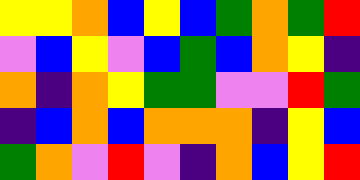[["yellow", "yellow", "orange", "blue", "yellow", "blue", "green", "orange", "green", "red"], ["violet", "blue", "yellow", "violet", "blue", "green", "blue", "orange", "yellow", "indigo"], ["orange", "indigo", "orange", "yellow", "green", "green", "violet", "violet", "red", "green"], ["indigo", "blue", "orange", "blue", "orange", "orange", "orange", "indigo", "yellow", "blue"], ["green", "orange", "violet", "red", "violet", "indigo", "orange", "blue", "yellow", "red"]]